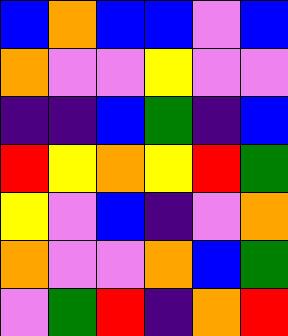[["blue", "orange", "blue", "blue", "violet", "blue"], ["orange", "violet", "violet", "yellow", "violet", "violet"], ["indigo", "indigo", "blue", "green", "indigo", "blue"], ["red", "yellow", "orange", "yellow", "red", "green"], ["yellow", "violet", "blue", "indigo", "violet", "orange"], ["orange", "violet", "violet", "orange", "blue", "green"], ["violet", "green", "red", "indigo", "orange", "red"]]